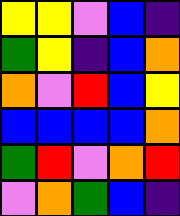[["yellow", "yellow", "violet", "blue", "indigo"], ["green", "yellow", "indigo", "blue", "orange"], ["orange", "violet", "red", "blue", "yellow"], ["blue", "blue", "blue", "blue", "orange"], ["green", "red", "violet", "orange", "red"], ["violet", "orange", "green", "blue", "indigo"]]